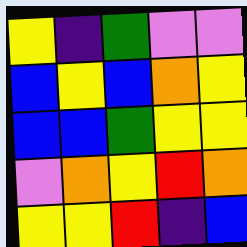[["yellow", "indigo", "green", "violet", "violet"], ["blue", "yellow", "blue", "orange", "yellow"], ["blue", "blue", "green", "yellow", "yellow"], ["violet", "orange", "yellow", "red", "orange"], ["yellow", "yellow", "red", "indigo", "blue"]]